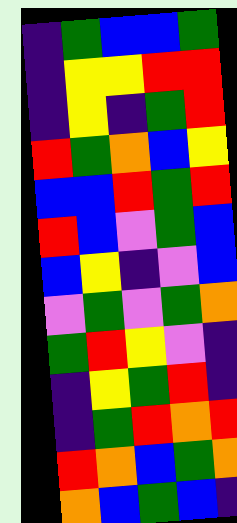[["indigo", "green", "blue", "blue", "green"], ["indigo", "yellow", "yellow", "red", "red"], ["indigo", "yellow", "indigo", "green", "red"], ["red", "green", "orange", "blue", "yellow"], ["blue", "blue", "red", "green", "red"], ["red", "blue", "violet", "green", "blue"], ["blue", "yellow", "indigo", "violet", "blue"], ["violet", "green", "violet", "green", "orange"], ["green", "red", "yellow", "violet", "indigo"], ["indigo", "yellow", "green", "red", "indigo"], ["indigo", "green", "red", "orange", "red"], ["red", "orange", "blue", "green", "orange"], ["orange", "blue", "green", "blue", "indigo"]]